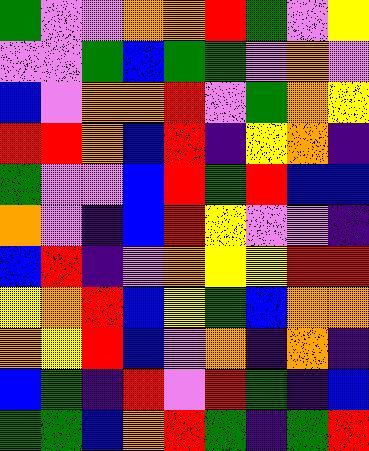[["green", "violet", "violet", "orange", "orange", "red", "green", "violet", "yellow"], ["violet", "violet", "green", "blue", "green", "green", "violet", "orange", "violet"], ["blue", "violet", "orange", "orange", "red", "violet", "green", "orange", "yellow"], ["red", "red", "orange", "blue", "red", "indigo", "yellow", "orange", "indigo"], ["green", "violet", "violet", "blue", "red", "green", "red", "blue", "blue"], ["orange", "violet", "indigo", "blue", "red", "yellow", "violet", "violet", "indigo"], ["blue", "red", "indigo", "violet", "orange", "yellow", "yellow", "red", "red"], ["yellow", "orange", "red", "blue", "yellow", "green", "blue", "orange", "orange"], ["orange", "yellow", "red", "blue", "violet", "orange", "indigo", "orange", "indigo"], ["blue", "green", "indigo", "red", "violet", "red", "green", "indigo", "blue"], ["green", "green", "blue", "orange", "red", "green", "indigo", "green", "red"]]